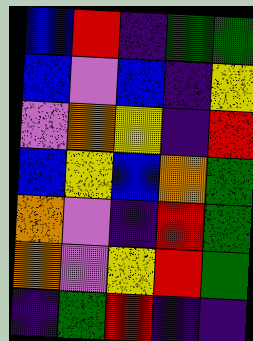[["blue", "red", "indigo", "green", "green"], ["blue", "violet", "blue", "indigo", "yellow"], ["violet", "orange", "yellow", "indigo", "red"], ["blue", "yellow", "blue", "orange", "green"], ["orange", "violet", "indigo", "red", "green"], ["orange", "violet", "yellow", "red", "green"], ["indigo", "green", "red", "indigo", "indigo"]]